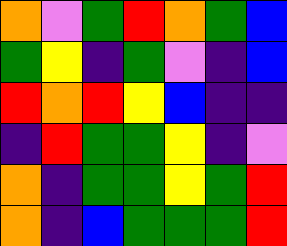[["orange", "violet", "green", "red", "orange", "green", "blue"], ["green", "yellow", "indigo", "green", "violet", "indigo", "blue"], ["red", "orange", "red", "yellow", "blue", "indigo", "indigo"], ["indigo", "red", "green", "green", "yellow", "indigo", "violet"], ["orange", "indigo", "green", "green", "yellow", "green", "red"], ["orange", "indigo", "blue", "green", "green", "green", "red"]]